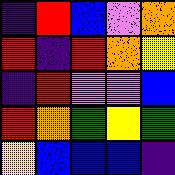[["indigo", "red", "blue", "violet", "orange"], ["red", "indigo", "red", "orange", "yellow"], ["indigo", "red", "violet", "violet", "blue"], ["red", "orange", "green", "yellow", "green"], ["yellow", "blue", "blue", "blue", "indigo"]]